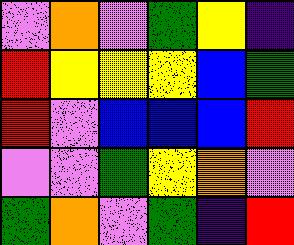[["violet", "orange", "violet", "green", "yellow", "indigo"], ["red", "yellow", "yellow", "yellow", "blue", "green"], ["red", "violet", "blue", "blue", "blue", "red"], ["violet", "violet", "green", "yellow", "orange", "violet"], ["green", "orange", "violet", "green", "indigo", "red"]]